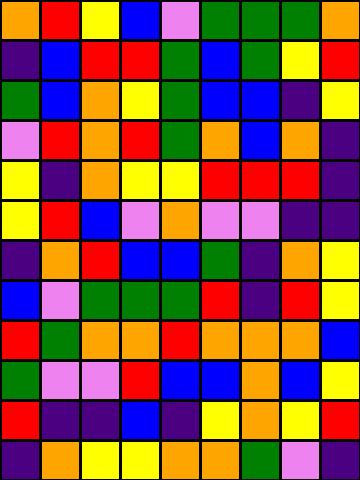[["orange", "red", "yellow", "blue", "violet", "green", "green", "green", "orange"], ["indigo", "blue", "red", "red", "green", "blue", "green", "yellow", "red"], ["green", "blue", "orange", "yellow", "green", "blue", "blue", "indigo", "yellow"], ["violet", "red", "orange", "red", "green", "orange", "blue", "orange", "indigo"], ["yellow", "indigo", "orange", "yellow", "yellow", "red", "red", "red", "indigo"], ["yellow", "red", "blue", "violet", "orange", "violet", "violet", "indigo", "indigo"], ["indigo", "orange", "red", "blue", "blue", "green", "indigo", "orange", "yellow"], ["blue", "violet", "green", "green", "green", "red", "indigo", "red", "yellow"], ["red", "green", "orange", "orange", "red", "orange", "orange", "orange", "blue"], ["green", "violet", "violet", "red", "blue", "blue", "orange", "blue", "yellow"], ["red", "indigo", "indigo", "blue", "indigo", "yellow", "orange", "yellow", "red"], ["indigo", "orange", "yellow", "yellow", "orange", "orange", "green", "violet", "indigo"]]